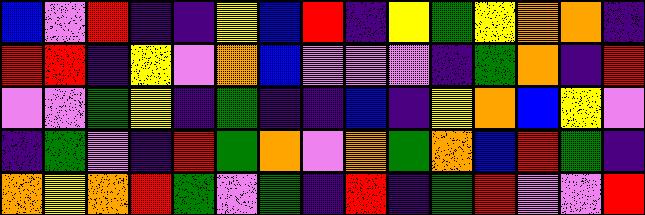[["blue", "violet", "red", "indigo", "indigo", "yellow", "blue", "red", "indigo", "yellow", "green", "yellow", "orange", "orange", "indigo"], ["red", "red", "indigo", "yellow", "violet", "orange", "blue", "violet", "violet", "violet", "indigo", "green", "orange", "indigo", "red"], ["violet", "violet", "green", "yellow", "indigo", "green", "indigo", "indigo", "blue", "indigo", "yellow", "orange", "blue", "yellow", "violet"], ["indigo", "green", "violet", "indigo", "red", "green", "orange", "violet", "orange", "green", "orange", "blue", "red", "green", "indigo"], ["orange", "yellow", "orange", "red", "green", "violet", "green", "indigo", "red", "indigo", "green", "red", "violet", "violet", "red"]]